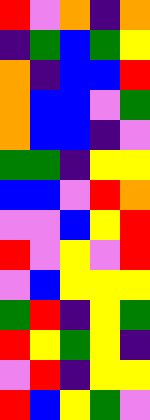[["red", "violet", "orange", "indigo", "orange"], ["indigo", "green", "blue", "green", "yellow"], ["orange", "indigo", "blue", "blue", "red"], ["orange", "blue", "blue", "violet", "green"], ["orange", "blue", "blue", "indigo", "violet"], ["green", "green", "indigo", "yellow", "yellow"], ["blue", "blue", "violet", "red", "orange"], ["violet", "violet", "blue", "yellow", "red"], ["red", "violet", "yellow", "violet", "red"], ["violet", "blue", "yellow", "yellow", "yellow"], ["green", "red", "indigo", "yellow", "green"], ["red", "yellow", "green", "yellow", "indigo"], ["violet", "red", "indigo", "yellow", "yellow"], ["red", "blue", "yellow", "green", "violet"]]